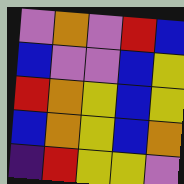[["violet", "orange", "violet", "red", "blue"], ["blue", "violet", "violet", "blue", "yellow"], ["red", "orange", "yellow", "blue", "yellow"], ["blue", "orange", "yellow", "blue", "orange"], ["indigo", "red", "yellow", "yellow", "violet"]]